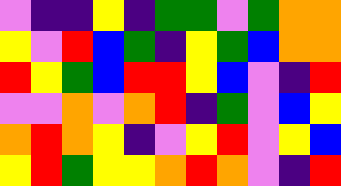[["violet", "indigo", "indigo", "yellow", "indigo", "green", "green", "violet", "green", "orange", "orange"], ["yellow", "violet", "red", "blue", "green", "indigo", "yellow", "green", "blue", "orange", "orange"], ["red", "yellow", "green", "blue", "red", "red", "yellow", "blue", "violet", "indigo", "red"], ["violet", "violet", "orange", "violet", "orange", "red", "indigo", "green", "violet", "blue", "yellow"], ["orange", "red", "orange", "yellow", "indigo", "violet", "yellow", "red", "violet", "yellow", "blue"], ["yellow", "red", "green", "yellow", "yellow", "orange", "red", "orange", "violet", "indigo", "red"]]